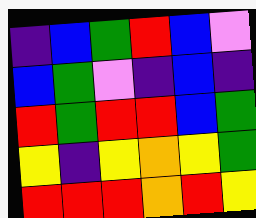[["indigo", "blue", "green", "red", "blue", "violet"], ["blue", "green", "violet", "indigo", "blue", "indigo"], ["red", "green", "red", "red", "blue", "green"], ["yellow", "indigo", "yellow", "orange", "yellow", "green"], ["red", "red", "red", "orange", "red", "yellow"]]